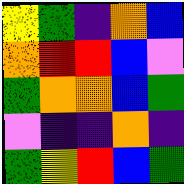[["yellow", "green", "indigo", "orange", "blue"], ["orange", "red", "red", "blue", "violet"], ["green", "orange", "orange", "blue", "green"], ["violet", "indigo", "indigo", "orange", "indigo"], ["green", "yellow", "red", "blue", "green"]]